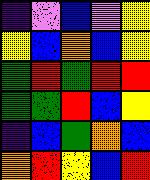[["indigo", "violet", "blue", "violet", "yellow"], ["yellow", "blue", "orange", "blue", "yellow"], ["green", "red", "green", "red", "red"], ["green", "green", "red", "blue", "yellow"], ["indigo", "blue", "green", "orange", "blue"], ["orange", "red", "yellow", "blue", "red"]]